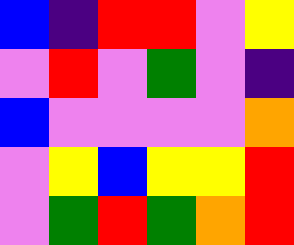[["blue", "indigo", "red", "red", "violet", "yellow"], ["violet", "red", "violet", "green", "violet", "indigo"], ["blue", "violet", "violet", "violet", "violet", "orange"], ["violet", "yellow", "blue", "yellow", "yellow", "red"], ["violet", "green", "red", "green", "orange", "red"]]